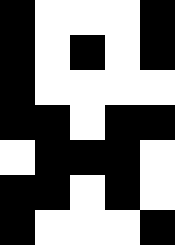[["black", "white", "white", "white", "black"], ["black", "white", "black", "white", "black"], ["black", "white", "white", "white", "white"], ["black", "black", "white", "black", "black"], ["white", "black", "black", "black", "white"], ["black", "black", "white", "black", "white"], ["black", "white", "white", "white", "black"]]